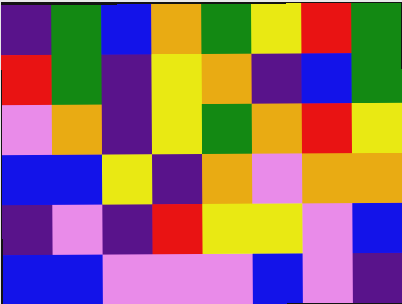[["indigo", "green", "blue", "orange", "green", "yellow", "red", "green"], ["red", "green", "indigo", "yellow", "orange", "indigo", "blue", "green"], ["violet", "orange", "indigo", "yellow", "green", "orange", "red", "yellow"], ["blue", "blue", "yellow", "indigo", "orange", "violet", "orange", "orange"], ["indigo", "violet", "indigo", "red", "yellow", "yellow", "violet", "blue"], ["blue", "blue", "violet", "violet", "violet", "blue", "violet", "indigo"]]